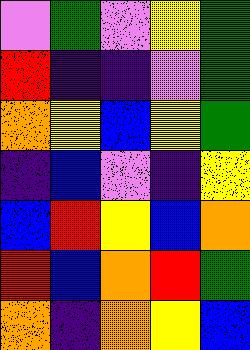[["violet", "green", "violet", "yellow", "green"], ["red", "indigo", "indigo", "violet", "green"], ["orange", "yellow", "blue", "yellow", "green"], ["indigo", "blue", "violet", "indigo", "yellow"], ["blue", "red", "yellow", "blue", "orange"], ["red", "blue", "orange", "red", "green"], ["orange", "indigo", "orange", "yellow", "blue"]]